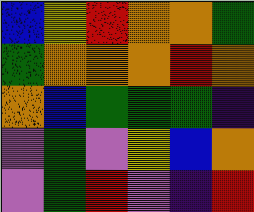[["blue", "yellow", "red", "orange", "orange", "green"], ["green", "orange", "orange", "orange", "red", "orange"], ["orange", "blue", "green", "green", "green", "indigo"], ["violet", "green", "violet", "yellow", "blue", "orange"], ["violet", "green", "red", "violet", "indigo", "red"]]